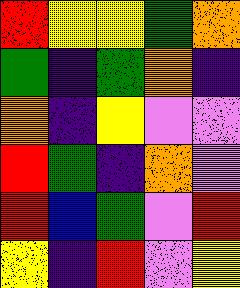[["red", "yellow", "yellow", "green", "orange"], ["green", "indigo", "green", "orange", "indigo"], ["orange", "indigo", "yellow", "violet", "violet"], ["red", "green", "indigo", "orange", "violet"], ["red", "blue", "green", "violet", "red"], ["yellow", "indigo", "red", "violet", "yellow"]]